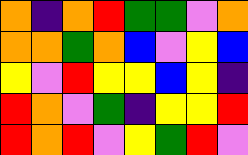[["orange", "indigo", "orange", "red", "green", "green", "violet", "orange"], ["orange", "orange", "green", "orange", "blue", "violet", "yellow", "blue"], ["yellow", "violet", "red", "yellow", "yellow", "blue", "yellow", "indigo"], ["red", "orange", "violet", "green", "indigo", "yellow", "yellow", "red"], ["red", "orange", "red", "violet", "yellow", "green", "red", "violet"]]